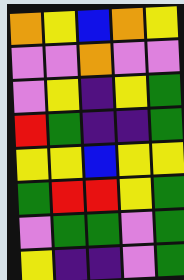[["orange", "yellow", "blue", "orange", "yellow"], ["violet", "violet", "orange", "violet", "violet"], ["violet", "yellow", "indigo", "yellow", "green"], ["red", "green", "indigo", "indigo", "green"], ["yellow", "yellow", "blue", "yellow", "yellow"], ["green", "red", "red", "yellow", "green"], ["violet", "green", "green", "violet", "green"], ["yellow", "indigo", "indigo", "violet", "green"]]